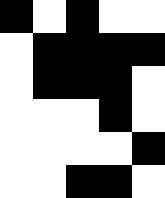[["black", "white", "black", "white", "white"], ["white", "black", "black", "black", "black"], ["white", "black", "black", "black", "white"], ["white", "white", "white", "black", "white"], ["white", "white", "white", "white", "black"], ["white", "white", "black", "black", "white"]]